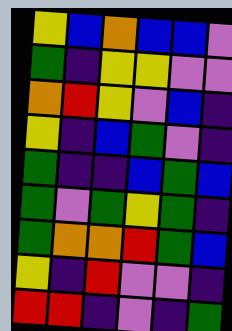[["yellow", "blue", "orange", "blue", "blue", "violet"], ["green", "indigo", "yellow", "yellow", "violet", "violet"], ["orange", "red", "yellow", "violet", "blue", "indigo"], ["yellow", "indigo", "blue", "green", "violet", "indigo"], ["green", "indigo", "indigo", "blue", "green", "blue"], ["green", "violet", "green", "yellow", "green", "indigo"], ["green", "orange", "orange", "red", "green", "blue"], ["yellow", "indigo", "red", "violet", "violet", "indigo"], ["red", "red", "indigo", "violet", "indigo", "green"]]